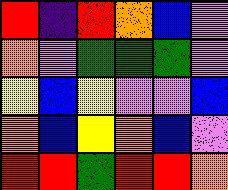[["red", "indigo", "red", "orange", "blue", "violet"], ["orange", "violet", "green", "green", "green", "violet"], ["yellow", "blue", "yellow", "violet", "violet", "blue"], ["orange", "blue", "yellow", "orange", "blue", "violet"], ["red", "red", "green", "red", "red", "orange"]]